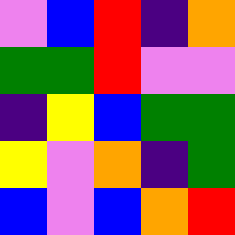[["violet", "blue", "red", "indigo", "orange"], ["green", "green", "red", "violet", "violet"], ["indigo", "yellow", "blue", "green", "green"], ["yellow", "violet", "orange", "indigo", "green"], ["blue", "violet", "blue", "orange", "red"]]